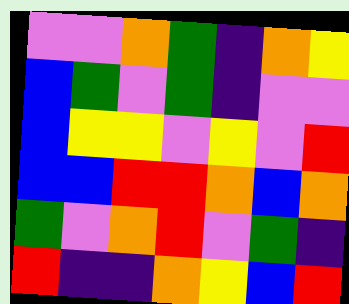[["violet", "violet", "orange", "green", "indigo", "orange", "yellow"], ["blue", "green", "violet", "green", "indigo", "violet", "violet"], ["blue", "yellow", "yellow", "violet", "yellow", "violet", "red"], ["blue", "blue", "red", "red", "orange", "blue", "orange"], ["green", "violet", "orange", "red", "violet", "green", "indigo"], ["red", "indigo", "indigo", "orange", "yellow", "blue", "red"]]